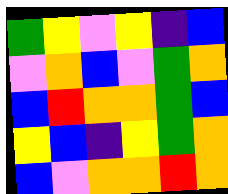[["green", "yellow", "violet", "yellow", "indigo", "blue"], ["violet", "orange", "blue", "violet", "green", "orange"], ["blue", "red", "orange", "orange", "green", "blue"], ["yellow", "blue", "indigo", "yellow", "green", "orange"], ["blue", "violet", "orange", "orange", "red", "orange"]]